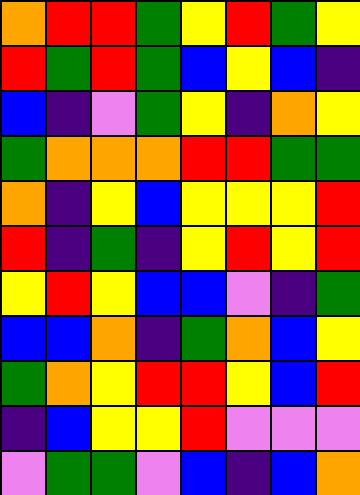[["orange", "red", "red", "green", "yellow", "red", "green", "yellow"], ["red", "green", "red", "green", "blue", "yellow", "blue", "indigo"], ["blue", "indigo", "violet", "green", "yellow", "indigo", "orange", "yellow"], ["green", "orange", "orange", "orange", "red", "red", "green", "green"], ["orange", "indigo", "yellow", "blue", "yellow", "yellow", "yellow", "red"], ["red", "indigo", "green", "indigo", "yellow", "red", "yellow", "red"], ["yellow", "red", "yellow", "blue", "blue", "violet", "indigo", "green"], ["blue", "blue", "orange", "indigo", "green", "orange", "blue", "yellow"], ["green", "orange", "yellow", "red", "red", "yellow", "blue", "red"], ["indigo", "blue", "yellow", "yellow", "red", "violet", "violet", "violet"], ["violet", "green", "green", "violet", "blue", "indigo", "blue", "orange"]]